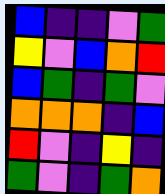[["blue", "indigo", "indigo", "violet", "green"], ["yellow", "violet", "blue", "orange", "red"], ["blue", "green", "indigo", "green", "violet"], ["orange", "orange", "orange", "indigo", "blue"], ["red", "violet", "indigo", "yellow", "indigo"], ["green", "violet", "indigo", "green", "orange"]]